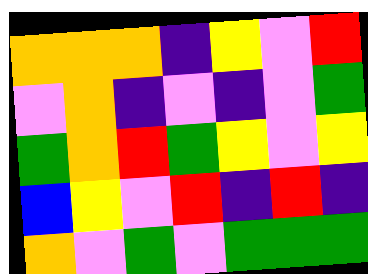[["orange", "orange", "orange", "indigo", "yellow", "violet", "red"], ["violet", "orange", "indigo", "violet", "indigo", "violet", "green"], ["green", "orange", "red", "green", "yellow", "violet", "yellow"], ["blue", "yellow", "violet", "red", "indigo", "red", "indigo"], ["orange", "violet", "green", "violet", "green", "green", "green"]]